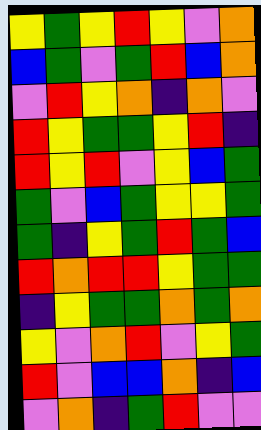[["yellow", "green", "yellow", "red", "yellow", "violet", "orange"], ["blue", "green", "violet", "green", "red", "blue", "orange"], ["violet", "red", "yellow", "orange", "indigo", "orange", "violet"], ["red", "yellow", "green", "green", "yellow", "red", "indigo"], ["red", "yellow", "red", "violet", "yellow", "blue", "green"], ["green", "violet", "blue", "green", "yellow", "yellow", "green"], ["green", "indigo", "yellow", "green", "red", "green", "blue"], ["red", "orange", "red", "red", "yellow", "green", "green"], ["indigo", "yellow", "green", "green", "orange", "green", "orange"], ["yellow", "violet", "orange", "red", "violet", "yellow", "green"], ["red", "violet", "blue", "blue", "orange", "indigo", "blue"], ["violet", "orange", "indigo", "green", "red", "violet", "violet"]]